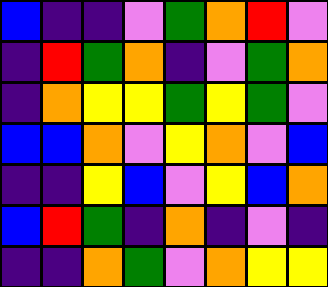[["blue", "indigo", "indigo", "violet", "green", "orange", "red", "violet"], ["indigo", "red", "green", "orange", "indigo", "violet", "green", "orange"], ["indigo", "orange", "yellow", "yellow", "green", "yellow", "green", "violet"], ["blue", "blue", "orange", "violet", "yellow", "orange", "violet", "blue"], ["indigo", "indigo", "yellow", "blue", "violet", "yellow", "blue", "orange"], ["blue", "red", "green", "indigo", "orange", "indigo", "violet", "indigo"], ["indigo", "indigo", "orange", "green", "violet", "orange", "yellow", "yellow"]]